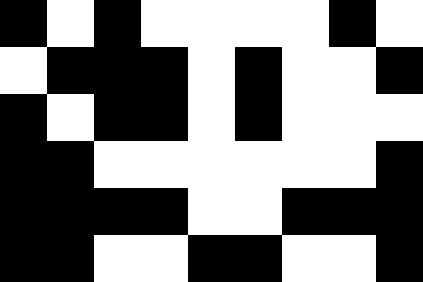[["black", "white", "black", "white", "white", "white", "white", "black", "white"], ["white", "black", "black", "black", "white", "black", "white", "white", "black"], ["black", "white", "black", "black", "white", "black", "white", "white", "white"], ["black", "black", "white", "white", "white", "white", "white", "white", "black"], ["black", "black", "black", "black", "white", "white", "black", "black", "black"], ["black", "black", "white", "white", "black", "black", "white", "white", "black"]]